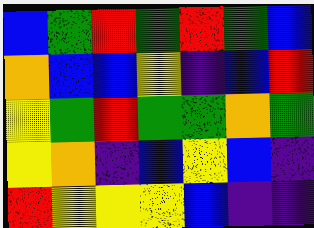[["blue", "green", "red", "green", "red", "green", "blue"], ["orange", "blue", "blue", "yellow", "indigo", "blue", "red"], ["yellow", "green", "red", "green", "green", "orange", "green"], ["yellow", "orange", "indigo", "blue", "yellow", "blue", "indigo"], ["red", "yellow", "yellow", "yellow", "blue", "indigo", "indigo"]]